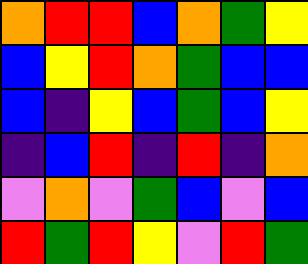[["orange", "red", "red", "blue", "orange", "green", "yellow"], ["blue", "yellow", "red", "orange", "green", "blue", "blue"], ["blue", "indigo", "yellow", "blue", "green", "blue", "yellow"], ["indigo", "blue", "red", "indigo", "red", "indigo", "orange"], ["violet", "orange", "violet", "green", "blue", "violet", "blue"], ["red", "green", "red", "yellow", "violet", "red", "green"]]